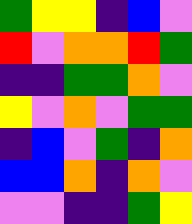[["green", "yellow", "yellow", "indigo", "blue", "violet"], ["red", "violet", "orange", "orange", "red", "green"], ["indigo", "indigo", "green", "green", "orange", "violet"], ["yellow", "violet", "orange", "violet", "green", "green"], ["indigo", "blue", "violet", "green", "indigo", "orange"], ["blue", "blue", "orange", "indigo", "orange", "violet"], ["violet", "violet", "indigo", "indigo", "green", "yellow"]]